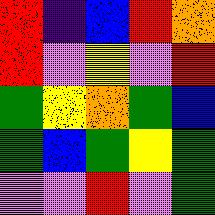[["red", "indigo", "blue", "red", "orange"], ["red", "violet", "yellow", "violet", "red"], ["green", "yellow", "orange", "green", "blue"], ["green", "blue", "green", "yellow", "green"], ["violet", "violet", "red", "violet", "green"]]